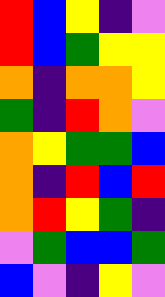[["red", "blue", "yellow", "indigo", "violet"], ["red", "blue", "green", "yellow", "yellow"], ["orange", "indigo", "orange", "orange", "yellow"], ["green", "indigo", "red", "orange", "violet"], ["orange", "yellow", "green", "green", "blue"], ["orange", "indigo", "red", "blue", "red"], ["orange", "red", "yellow", "green", "indigo"], ["violet", "green", "blue", "blue", "green"], ["blue", "violet", "indigo", "yellow", "violet"]]